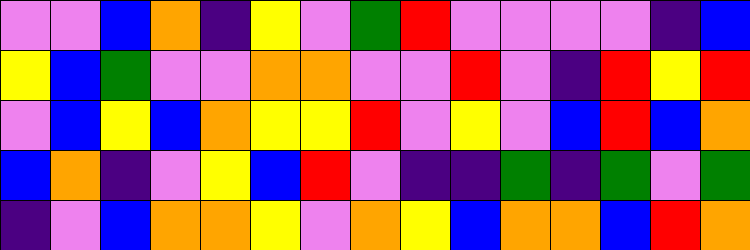[["violet", "violet", "blue", "orange", "indigo", "yellow", "violet", "green", "red", "violet", "violet", "violet", "violet", "indigo", "blue"], ["yellow", "blue", "green", "violet", "violet", "orange", "orange", "violet", "violet", "red", "violet", "indigo", "red", "yellow", "red"], ["violet", "blue", "yellow", "blue", "orange", "yellow", "yellow", "red", "violet", "yellow", "violet", "blue", "red", "blue", "orange"], ["blue", "orange", "indigo", "violet", "yellow", "blue", "red", "violet", "indigo", "indigo", "green", "indigo", "green", "violet", "green"], ["indigo", "violet", "blue", "orange", "orange", "yellow", "violet", "orange", "yellow", "blue", "orange", "orange", "blue", "red", "orange"]]